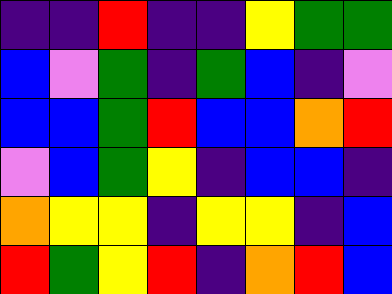[["indigo", "indigo", "red", "indigo", "indigo", "yellow", "green", "green"], ["blue", "violet", "green", "indigo", "green", "blue", "indigo", "violet"], ["blue", "blue", "green", "red", "blue", "blue", "orange", "red"], ["violet", "blue", "green", "yellow", "indigo", "blue", "blue", "indigo"], ["orange", "yellow", "yellow", "indigo", "yellow", "yellow", "indigo", "blue"], ["red", "green", "yellow", "red", "indigo", "orange", "red", "blue"]]